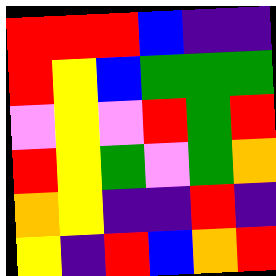[["red", "red", "red", "blue", "indigo", "indigo"], ["red", "yellow", "blue", "green", "green", "green"], ["violet", "yellow", "violet", "red", "green", "red"], ["red", "yellow", "green", "violet", "green", "orange"], ["orange", "yellow", "indigo", "indigo", "red", "indigo"], ["yellow", "indigo", "red", "blue", "orange", "red"]]